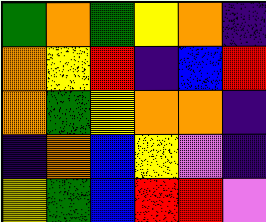[["green", "orange", "green", "yellow", "orange", "indigo"], ["orange", "yellow", "red", "indigo", "blue", "red"], ["orange", "green", "yellow", "orange", "orange", "indigo"], ["indigo", "orange", "blue", "yellow", "violet", "indigo"], ["yellow", "green", "blue", "red", "red", "violet"]]